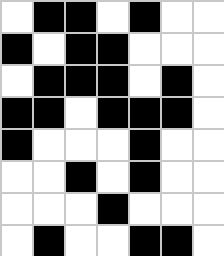[["white", "black", "black", "white", "black", "white", "white"], ["black", "white", "black", "black", "white", "white", "white"], ["white", "black", "black", "black", "white", "black", "white"], ["black", "black", "white", "black", "black", "black", "white"], ["black", "white", "white", "white", "black", "white", "white"], ["white", "white", "black", "white", "black", "white", "white"], ["white", "white", "white", "black", "white", "white", "white"], ["white", "black", "white", "white", "black", "black", "white"]]